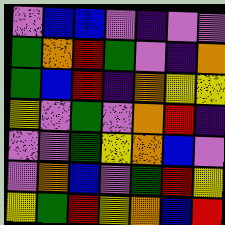[["violet", "blue", "blue", "violet", "indigo", "violet", "violet"], ["green", "orange", "red", "green", "violet", "indigo", "orange"], ["green", "blue", "red", "indigo", "orange", "yellow", "yellow"], ["yellow", "violet", "green", "violet", "orange", "red", "indigo"], ["violet", "violet", "green", "yellow", "orange", "blue", "violet"], ["violet", "orange", "blue", "violet", "green", "red", "yellow"], ["yellow", "green", "red", "yellow", "orange", "blue", "red"]]